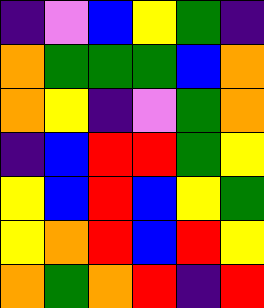[["indigo", "violet", "blue", "yellow", "green", "indigo"], ["orange", "green", "green", "green", "blue", "orange"], ["orange", "yellow", "indigo", "violet", "green", "orange"], ["indigo", "blue", "red", "red", "green", "yellow"], ["yellow", "blue", "red", "blue", "yellow", "green"], ["yellow", "orange", "red", "blue", "red", "yellow"], ["orange", "green", "orange", "red", "indigo", "red"]]